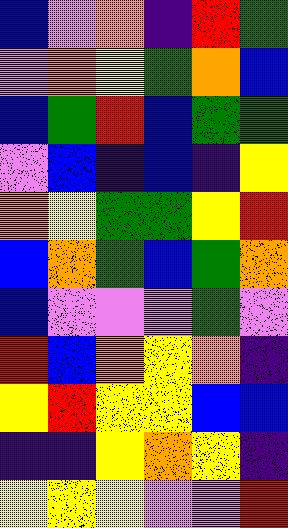[["blue", "violet", "orange", "indigo", "red", "green"], ["violet", "orange", "yellow", "green", "orange", "blue"], ["blue", "green", "red", "blue", "green", "green"], ["violet", "blue", "indigo", "blue", "indigo", "yellow"], ["orange", "yellow", "green", "green", "yellow", "red"], ["blue", "orange", "green", "blue", "green", "orange"], ["blue", "violet", "violet", "violet", "green", "violet"], ["red", "blue", "orange", "yellow", "orange", "indigo"], ["yellow", "red", "yellow", "yellow", "blue", "blue"], ["indigo", "indigo", "yellow", "orange", "yellow", "indigo"], ["yellow", "yellow", "yellow", "violet", "violet", "red"]]